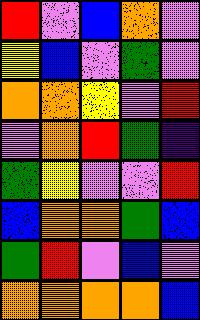[["red", "violet", "blue", "orange", "violet"], ["yellow", "blue", "violet", "green", "violet"], ["orange", "orange", "yellow", "violet", "red"], ["violet", "orange", "red", "green", "indigo"], ["green", "yellow", "violet", "violet", "red"], ["blue", "orange", "orange", "green", "blue"], ["green", "red", "violet", "blue", "violet"], ["orange", "orange", "orange", "orange", "blue"]]